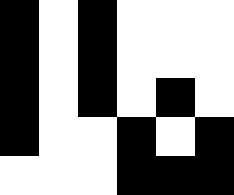[["black", "white", "black", "white", "white", "white"], ["black", "white", "black", "white", "white", "white"], ["black", "white", "black", "white", "black", "white"], ["black", "white", "white", "black", "white", "black"], ["white", "white", "white", "black", "black", "black"]]